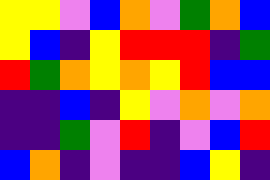[["yellow", "yellow", "violet", "blue", "orange", "violet", "green", "orange", "blue"], ["yellow", "blue", "indigo", "yellow", "red", "red", "red", "indigo", "green"], ["red", "green", "orange", "yellow", "orange", "yellow", "red", "blue", "blue"], ["indigo", "indigo", "blue", "indigo", "yellow", "violet", "orange", "violet", "orange"], ["indigo", "indigo", "green", "violet", "red", "indigo", "violet", "blue", "red"], ["blue", "orange", "indigo", "violet", "indigo", "indigo", "blue", "yellow", "indigo"]]